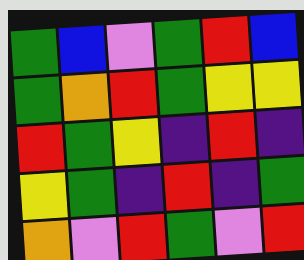[["green", "blue", "violet", "green", "red", "blue"], ["green", "orange", "red", "green", "yellow", "yellow"], ["red", "green", "yellow", "indigo", "red", "indigo"], ["yellow", "green", "indigo", "red", "indigo", "green"], ["orange", "violet", "red", "green", "violet", "red"]]